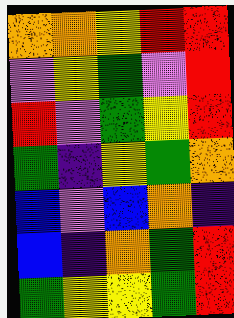[["orange", "orange", "yellow", "red", "red"], ["violet", "yellow", "green", "violet", "red"], ["red", "violet", "green", "yellow", "red"], ["green", "indigo", "yellow", "green", "orange"], ["blue", "violet", "blue", "orange", "indigo"], ["blue", "indigo", "orange", "green", "red"], ["green", "yellow", "yellow", "green", "red"]]